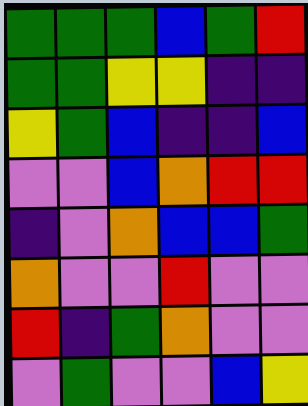[["green", "green", "green", "blue", "green", "red"], ["green", "green", "yellow", "yellow", "indigo", "indigo"], ["yellow", "green", "blue", "indigo", "indigo", "blue"], ["violet", "violet", "blue", "orange", "red", "red"], ["indigo", "violet", "orange", "blue", "blue", "green"], ["orange", "violet", "violet", "red", "violet", "violet"], ["red", "indigo", "green", "orange", "violet", "violet"], ["violet", "green", "violet", "violet", "blue", "yellow"]]